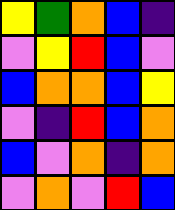[["yellow", "green", "orange", "blue", "indigo"], ["violet", "yellow", "red", "blue", "violet"], ["blue", "orange", "orange", "blue", "yellow"], ["violet", "indigo", "red", "blue", "orange"], ["blue", "violet", "orange", "indigo", "orange"], ["violet", "orange", "violet", "red", "blue"]]